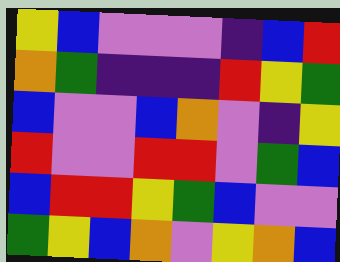[["yellow", "blue", "violet", "violet", "violet", "indigo", "blue", "red"], ["orange", "green", "indigo", "indigo", "indigo", "red", "yellow", "green"], ["blue", "violet", "violet", "blue", "orange", "violet", "indigo", "yellow"], ["red", "violet", "violet", "red", "red", "violet", "green", "blue"], ["blue", "red", "red", "yellow", "green", "blue", "violet", "violet"], ["green", "yellow", "blue", "orange", "violet", "yellow", "orange", "blue"]]